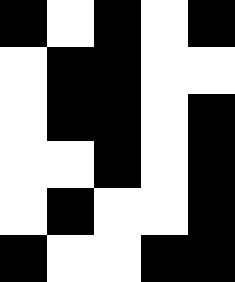[["black", "white", "black", "white", "black"], ["white", "black", "black", "white", "white"], ["white", "black", "black", "white", "black"], ["white", "white", "black", "white", "black"], ["white", "black", "white", "white", "black"], ["black", "white", "white", "black", "black"]]